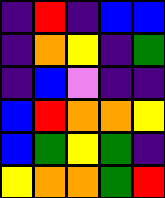[["indigo", "red", "indigo", "blue", "blue"], ["indigo", "orange", "yellow", "indigo", "green"], ["indigo", "blue", "violet", "indigo", "indigo"], ["blue", "red", "orange", "orange", "yellow"], ["blue", "green", "yellow", "green", "indigo"], ["yellow", "orange", "orange", "green", "red"]]